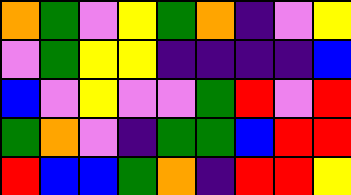[["orange", "green", "violet", "yellow", "green", "orange", "indigo", "violet", "yellow"], ["violet", "green", "yellow", "yellow", "indigo", "indigo", "indigo", "indigo", "blue"], ["blue", "violet", "yellow", "violet", "violet", "green", "red", "violet", "red"], ["green", "orange", "violet", "indigo", "green", "green", "blue", "red", "red"], ["red", "blue", "blue", "green", "orange", "indigo", "red", "red", "yellow"]]